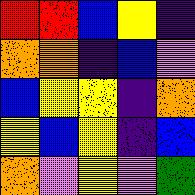[["red", "red", "blue", "yellow", "indigo"], ["orange", "orange", "indigo", "blue", "violet"], ["blue", "yellow", "yellow", "indigo", "orange"], ["yellow", "blue", "yellow", "indigo", "blue"], ["orange", "violet", "yellow", "violet", "green"]]